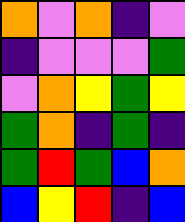[["orange", "violet", "orange", "indigo", "violet"], ["indigo", "violet", "violet", "violet", "green"], ["violet", "orange", "yellow", "green", "yellow"], ["green", "orange", "indigo", "green", "indigo"], ["green", "red", "green", "blue", "orange"], ["blue", "yellow", "red", "indigo", "blue"]]